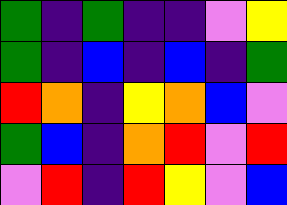[["green", "indigo", "green", "indigo", "indigo", "violet", "yellow"], ["green", "indigo", "blue", "indigo", "blue", "indigo", "green"], ["red", "orange", "indigo", "yellow", "orange", "blue", "violet"], ["green", "blue", "indigo", "orange", "red", "violet", "red"], ["violet", "red", "indigo", "red", "yellow", "violet", "blue"]]